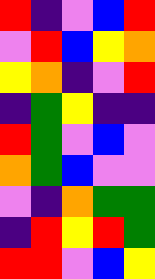[["red", "indigo", "violet", "blue", "red"], ["violet", "red", "blue", "yellow", "orange"], ["yellow", "orange", "indigo", "violet", "red"], ["indigo", "green", "yellow", "indigo", "indigo"], ["red", "green", "violet", "blue", "violet"], ["orange", "green", "blue", "violet", "violet"], ["violet", "indigo", "orange", "green", "green"], ["indigo", "red", "yellow", "red", "green"], ["red", "red", "violet", "blue", "yellow"]]